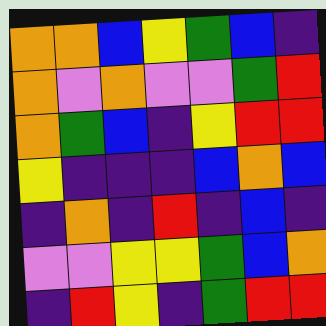[["orange", "orange", "blue", "yellow", "green", "blue", "indigo"], ["orange", "violet", "orange", "violet", "violet", "green", "red"], ["orange", "green", "blue", "indigo", "yellow", "red", "red"], ["yellow", "indigo", "indigo", "indigo", "blue", "orange", "blue"], ["indigo", "orange", "indigo", "red", "indigo", "blue", "indigo"], ["violet", "violet", "yellow", "yellow", "green", "blue", "orange"], ["indigo", "red", "yellow", "indigo", "green", "red", "red"]]